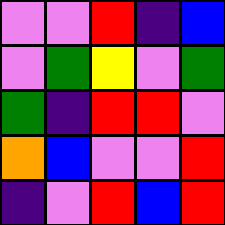[["violet", "violet", "red", "indigo", "blue"], ["violet", "green", "yellow", "violet", "green"], ["green", "indigo", "red", "red", "violet"], ["orange", "blue", "violet", "violet", "red"], ["indigo", "violet", "red", "blue", "red"]]